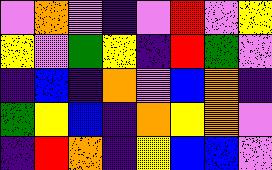[["violet", "orange", "violet", "indigo", "violet", "red", "violet", "yellow"], ["yellow", "violet", "green", "yellow", "indigo", "red", "green", "violet"], ["indigo", "blue", "indigo", "orange", "violet", "blue", "orange", "indigo"], ["green", "yellow", "blue", "indigo", "orange", "yellow", "orange", "violet"], ["indigo", "red", "orange", "indigo", "yellow", "blue", "blue", "violet"]]